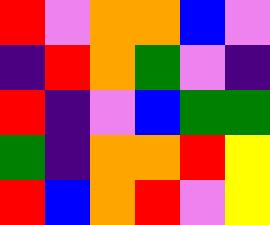[["red", "violet", "orange", "orange", "blue", "violet"], ["indigo", "red", "orange", "green", "violet", "indigo"], ["red", "indigo", "violet", "blue", "green", "green"], ["green", "indigo", "orange", "orange", "red", "yellow"], ["red", "blue", "orange", "red", "violet", "yellow"]]